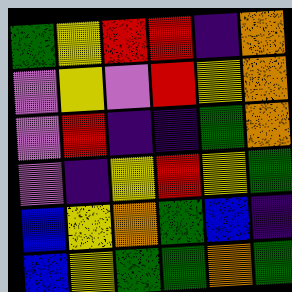[["green", "yellow", "red", "red", "indigo", "orange"], ["violet", "yellow", "violet", "red", "yellow", "orange"], ["violet", "red", "indigo", "indigo", "green", "orange"], ["violet", "indigo", "yellow", "red", "yellow", "green"], ["blue", "yellow", "orange", "green", "blue", "indigo"], ["blue", "yellow", "green", "green", "orange", "green"]]